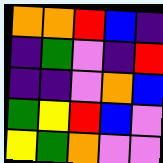[["orange", "orange", "red", "blue", "indigo"], ["indigo", "green", "violet", "indigo", "red"], ["indigo", "indigo", "violet", "orange", "blue"], ["green", "yellow", "red", "blue", "violet"], ["yellow", "green", "orange", "violet", "violet"]]